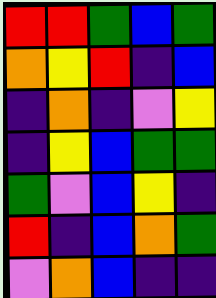[["red", "red", "green", "blue", "green"], ["orange", "yellow", "red", "indigo", "blue"], ["indigo", "orange", "indigo", "violet", "yellow"], ["indigo", "yellow", "blue", "green", "green"], ["green", "violet", "blue", "yellow", "indigo"], ["red", "indigo", "blue", "orange", "green"], ["violet", "orange", "blue", "indigo", "indigo"]]